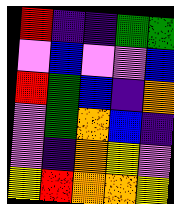[["red", "indigo", "indigo", "green", "green"], ["violet", "blue", "violet", "violet", "blue"], ["red", "green", "blue", "indigo", "orange"], ["violet", "green", "orange", "blue", "indigo"], ["violet", "indigo", "orange", "yellow", "violet"], ["yellow", "red", "orange", "orange", "yellow"]]